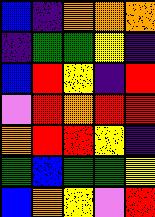[["blue", "indigo", "orange", "orange", "orange"], ["indigo", "green", "green", "yellow", "indigo"], ["blue", "red", "yellow", "indigo", "red"], ["violet", "red", "orange", "red", "red"], ["orange", "red", "red", "yellow", "indigo"], ["green", "blue", "green", "green", "yellow"], ["blue", "orange", "yellow", "violet", "red"]]